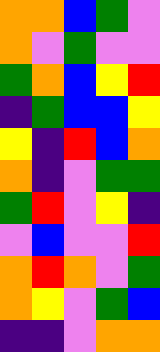[["orange", "orange", "blue", "green", "violet"], ["orange", "violet", "green", "violet", "violet"], ["green", "orange", "blue", "yellow", "red"], ["indigo", "green", "blue", "blue", "yellow"], ["yellow", "indigo", "red", "blue", "orange"], ["orange", "indigo", "violet", "green", "green"], ["green", "red", "violet", "yellow", "indigo"], ["violet", "blue", "violet", "violet", "red"], ["orange", "red", "orange", "violet", "green"], ["orange", "yellow", "violet", "green", "blue"], ["indigo", "indigo", "violet", "orange", "orange"]]